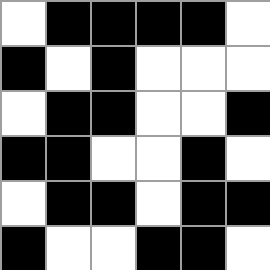[["white", "black", "black", "black", "black", "white"], ["black", "white", "black", "white", "white", "white"], ["white", "black", "black", "white", "white", "black"], ["black", "black", "white", "white", "black", "white"], ["white", "black", "black", "white", "black", "black"], ["black", "white", "white", "black", "black", "white"]]